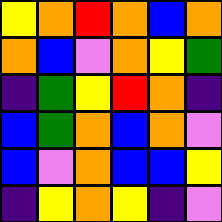[["yellow", "orange", "red", "orange", "blue", "orange"], ["orange", "blue", "violet", "orange", "yellow", "green"], ["indigo", "green", "yellow", "red", "orange", "indigo"], ["blue", "green", "orange", "blue", "orange", "violet"], ["blue", "violet", "orange", "blue", "blue", "yellow"], ["indigo", "yellow", "orange", "yellow", "indigo", "violet"]]